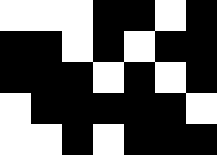[["white", "white", "white", "black", "black", "white", "black"], ["black", "black", "white", "black", "white", "black", "black"], ["black", "black", "black", "white", "black", "white", "black"], ["white", "black", "black", "black", "black", "black", "white"], ["white", "white", "black", "white", "black", "black", "black"]]